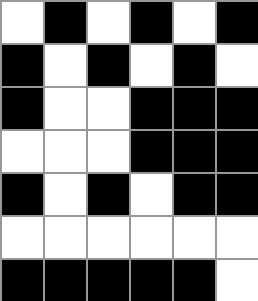[["white", "black", "white", "black", "white", "black"], ["black", "white", "black", "white", "black", "white"], ["black", "white", "white", "black", "black", "black"], ["white", "white", "white", "black", "black", "black"], ["black", "white", "black", "white", "black", "black"], ["white", "white", "white", "white", "white", "white"], ["black", "black", "black", "black", "black", "white"]]